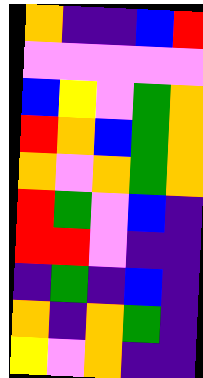[["orange", "indigo", "indigo", "blue", "red"], ["violet", "violet", "violet", "violet", "violet"], ["blue", "yellow", "violet", "green", "orange"], ["red", "orange", "blue", "green", "orange"], ["orange", "violet", "orange", "green", "orange"], ["red", "green", "violet", "blue", "indigo"], ["red", "red", "violet", "indigo", "indigo"], ["indigo", "green", "indigo", "blue", "indigo"], ["orange", "indigo", "orange", "green", "indigo"], ["yellow", "violet", "orange", "indigo", "indigo"]]